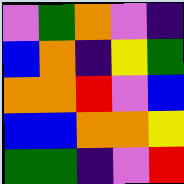[["violet", "green", "orange", "violet", "indigo"], ["blue", "orange", "indigo", "yellow", "green"], ["orange", "orange", "red", "violet", "blue"], ["blue", "blue", "orange", "orange", "yellow"], ["green", "green", "indigo", "violet", "red"]]